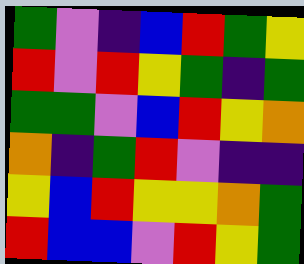[["green", "violet", "indigo", "blue", "red", "green", "yellow"], ["red", "violet", "red", "yellow", "green", "indigo", "green"], ["green", "green", "violet", "blue", "red", "yellow", "orange"], ["orange", "indigo", "green", "red", "violet", "indigo", "indigo"], ["yellow", "blue", "red", "yellow", "yellow", "orange", "green"], ["red", "blue", "blue", "violet", "red", "yellow", "green"]]